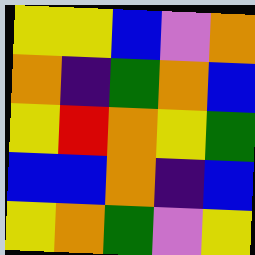[["yellow", "yellow", "blue", "violet", "orange"], ["orange", "indigo", "green", "orange", "blue"], ["yellow", "red", "orange", "yellow", "green"], ["blue", "blue", "orange", "indigo", "blue"], ["yellow", "orange", "green", "violet", "yellow"]]